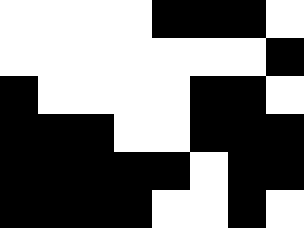[["white", "white", "white", "white", "black", "black", "black", "white"], ["white", "white", "white", "white", "white", "white", "white", "black"], ["black", "white", "white", "white", "white", "black", "black", "white"], ["black", "black", "black", "white", "white", "black", "black", "black"], ["black", "black", "black", "black", "black", "white", "black", "black"], ["black", "black", "black", "black", "white", "white", "black", "white"]]